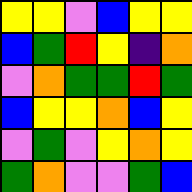[["yellow", "yellow", "violet", "blue", "yellow", "yellow"], ["blue", "green", "red", "yellow", "indigo", "orange"], ["violet", "orange", "green", "green", "red", "green"], ["blue", "yellow", "yellow", "orange", "blue", "yellow"], ["violet", "green", "violet", "yellow", "orange", "yellow"], ["green", "orange", "violet", "violet", "green", "blue"]]